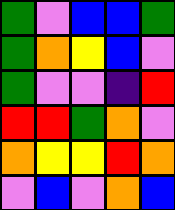[["green", "violet", "blue", "blue", "green"], ["green", "orange", "yellow", "blue", "violet"], ["green", "violet", "violet", "indigo", "red"], ["red", "red", "green", "orange", "violet"], ["orange", "yellow", "yellow", "red", "orange"], ["violet", "blue", "violet", "orange", "blue"]]